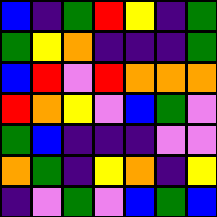[["blue", "indigo", "green", "red", "yellow", "indigo", "green"], ["green", "yellow", "orange", "indigo", "indigo", "indigo", "green"], ["blue", "red", "violet", "red", "orange", "orange", "orange"], ["red", "orange", "yellow", "violet", "blue", "green", "violet"], ["green", "blue", "indigo", "indigo", "indigo", "violet", "violet"], ["orange", "green", "indigo", "yellow", "orange", "indigo", "yellow"], ["indigo", "violet", "green", "violet", "blue", "green", "blue"]]